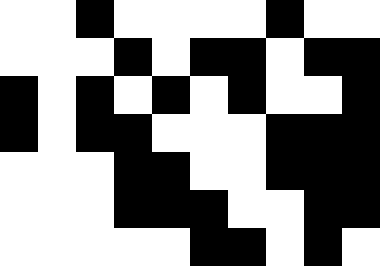[["white", "white", "black", "white", "white", "white", "white", "black", "white", "white"], ["white", "white", "white", "black", "white", "black", "black", "white", "black", "black"], ["black", "white", "black", "white", "black", "white", "black", "white", "white", "black"], ["black", "white", "black", "black", "white", "white", "white", "black", "black", "black"], ["white", "white", "white", "black", "black", "white", "white", "black", "black", "black"], ["white", "white", "white", "black", "black", "black", "white", "white", "black", "black"], ["white", "white", "white", "white", "white", "black", "black", "white", "black", "white"]]